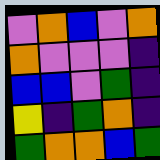[["violet", "orange", "blue", "violet", "orange"], ["orange", "violet", "violet", "violet", "indigo"], ["blue", "blue", "violet", "green", "indigo"], ["yellow", "indigo", "green", "orange", "indigo"], ["green", "orange", "orange", "blue", "green"]]